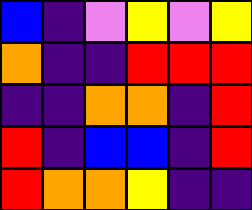[["blue", "indigo", "violet", "yellow", "violet", "yellow"], ["orange", "indigo", "indigo", "red", "red", "red"], ["indigo", "indigo", "orange", "orange", "indigo", "red"], ["red", "indigo", "blue", "blue", "indigo", "red"], ["red", "orange", "orange", "yellow", "indigo", "indigo"]]